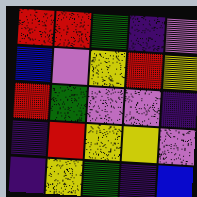[["red", "red", "green", "indigo", "violet"], ["blue", "violet", "yellow", "red", "yellow"], ["red", "green", "violet", "violet", "indigo"], ["indigo", "red", "yellow", "yellow", "violet"], ["indigo", "yellow", "green", "indigo", "blue"]]